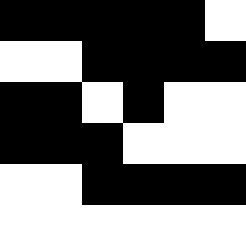[["black", "black", "black", "black", "black", "white"], ["white", "white", "black", "black", "black", "black"], ["black", "black", "white", "black", "white", "white"], ["black", "black", "black", "white", "white", "white"], ["white", "white", "black", "black", "black", "black"], ["white", "white", "white", "white", "white", "white"]]